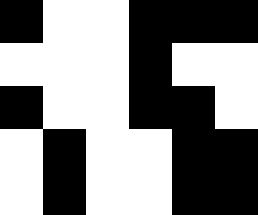[["black", "white", "white", "black", "black", "black"], ["white", "white", "white", "black", "white", "white"], ["black", "white", "white", "black", "black", "white"], ["white", "black", "white", "white", "black", "black"], ["white", "black", "white", "white", "black", "black"]]